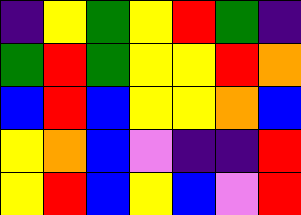[["indigo", "yellow", "green", "yellow", "red", "green", "indigo"], ["green", "red", "green", "yellow", "yellow", "red", "orange"], ["blue", "red", "blue", "yellow", "yellow", "orange", "blue"], ["yellow", "orange", "blue", "violet", "indigo", "indigo", "red"], ["yellow", "red", "blue", "yellow", "blue", "violet", "red"]]